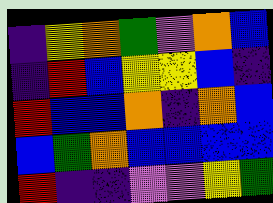[["indigo", "yellow", "orange", "green", "violet", "orange", "blue"], ["indigo", "red", "blue", "yellow", "yellow", "blue", "indigo"], ["red", "blue", "blue", "orange", "indigo", "orange", "blue"], ["blue", "green", "orange", "blue", "blue", "blue", "blue"], ["red", "indigo", "indigo", "violet", "violet", "yellow", "green"]]